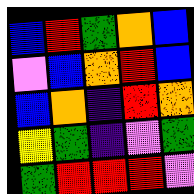[["blue", "red", "green", "orange", "blue"], ["violet", "blue", "orange", "red", "blue"], ["blue", "orange", "indigo", "red", "orange"], ["yellow", "green", "indigo", "violet", "green"], ["green", "red", "red", "red", "violet"]]